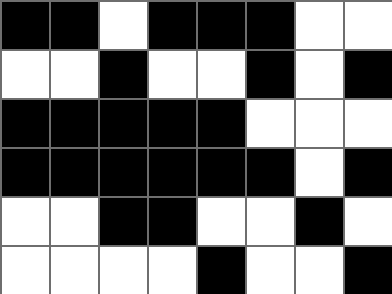[["black", "black", "white", "black", "black", "black", "white", "white"], ["white", "white", "black", "white", "white", "black", "white", "black"], ["black", "black", "black", "black", "black", "white", "white", "white"], ["black", "black", "black", "black", "black", "black", "white", "black"], ["white", "white", "black", "black", "white", "white", "black", "white"], ["white", "white", "white", "white", "black", "white", "white", "black"]]